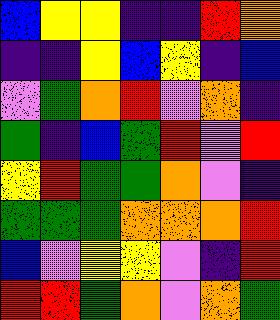[["blue", "yellow", "yellow", "indigo", "indigo", "red", "orange"], ["indigo", "indigo", "yellow", "blue", "yellow", "indigo", "blue"], ["violet", "green", "orange", "red", "violet", "orange", "indigo"], ["green", "indigo", "blue", "green", "red", "violet", "red"], ["yellow", "red", "green", "green", "orange", "violet", "indigo"], ["green", "green", "green", "orange", "orange", "orange", "red"], ["blue", "violet", "yellow", "yellow", "violet", "indigo", "red"], ["red", "red", "green", "orange", "violet", "orange", "green"]]